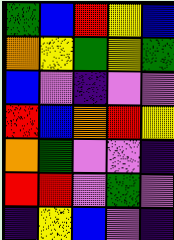[["green", "blue", "red", "yellow", "blue"], ["orange", "yellow", "green", "yellow", "green"], ["blue", "violet", "indigo", "violet", "violet"], ["red", "blue", "orange", "red", "yellow"], ["orange", "green", "violet", "violet", "indigo"], ["red", "red", "violet", "green", "violet"], ["indigo", "yellow", "blue", "violet", "indigo"]]